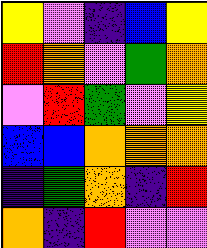[["yellow", "violet", "indigo", "blue", "yellow"], ["red", "orange", "violet", "green", "orange"], ["violet", "red", "green", "violet", "yellow"], ["blue", "blue", "orange", "orange", "orange"], ["indigo", "green", "orange", "indigo", "red"], ["orange", "indigo", "red", "violet", "violet"]]